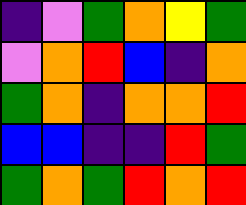[["indigo", "violet", "green", "orange", "yellow", "green"], ["violet", "orange", "red", "blue", "indigo", "orange"], ["green", "orange", "indigo", "orange", "orange", "red"], ["blue", "blue", "indigo", "indigo", "red", "green"], ["green", "orange", "green", "red", "orange", "red"]]